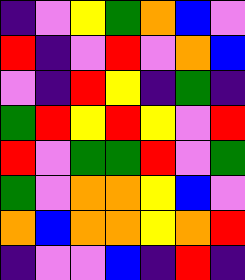[["indigo", "violet", "yellow", "green", "orange", "blue", "violet"], ["red", "indigo", "violet", "red", "violet", "orange", "blue"], ["violet", "indigo", "red", "yellow", "indigo", "green", "indigo"], ["green", "red", "yellow", "red", "yellow", "violet", "red"], ["red", "violet", "green", "green", "red", "violet", "green"], ["green", "violet", "orange", "orange", "yellow", "blue", "violet"], ["orange", "blue", "orange", "orange", "yellow", "orange", "red"], ["indigo", "violet", "violet", "blue", "indigo", "red", "indigo"]]